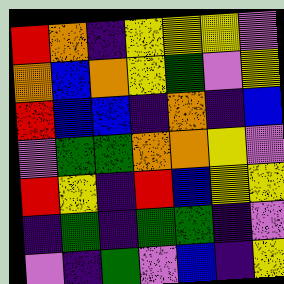[["red", "orange", "indigo", "yellow", "yellow", "yellow", "violet"], ["orange", "blue", "orange", "yellow", "green", "violet", "yellow"], ["red", "blue", "blue", "indigo", "orange", "indigo", "blue"], ["violet", "green", "green", "orange", "orange", "yellow", "violet"], ["red", "yellow", "indigo", "red", "blue", "yellow", "yellow"], ["indigo", "green", "indigo", "green", "green", "indigo", "violet"], ["violet", "indigo", "green", "violet", "blue", "indigo", "yellow"]]